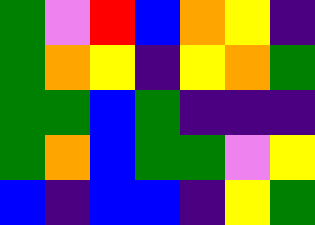[["green", "violet", "red", "blue", "orange", "yellow", "indigo"], ["green", "orange", "yellow", "indigo", "yellow", "orange", "green"], ["green", "green", "blue", "green", "indigo", "indigo", "indigo"], ["green", "orange", "blue", "green", "green", "violet", "yellow"], ["blue", "indigo", "blue", "blue", "indigo", "yellow", "green"]]